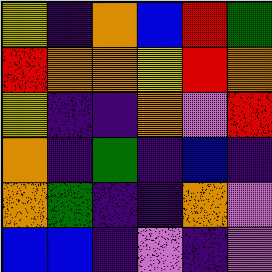[["yellow", "indigo", "orange", "blue", "red", "green"], ["red", "orange", "orange", "yellow", "red", "orange"], ["yellow", "indigo", "indigo", "orange", "violet", "red"], ["orange", "indigo", "green", "indigo", "blue", "indigo"], ["orange", "green", "indigo", "indigo", "orange", "violet"], ["blue", "blue", "indigo", "violet", "indigo", "violet"]]